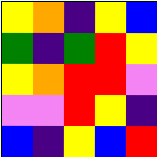[["yellow", "orange", "indigo", "yellow", "blue"], ["green", "indigo", "green", "red", "yellow"], ["yellow", "orange", "red", "red", "violet"], ["violet", "violet", "red", "yellow", "indigo"], ["blue", "indigo", "yellow", "blue", "red"]]